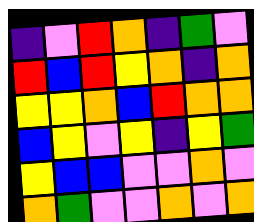[["indigo", "violet", "red", "orange", "indigo", "green", "violet"], ["red", "blue", "red", "yellow", "orange", "indigo", "orange"], ["yellow", "yellow", "orange", "blue", "red", "orange", "orange"], ["blue", "yellow", "violet", "yellow", "indigo", "yellow", "green"], ["yellow", "blue", "blue", "violet", "violet", "orange", "violet"], ["orange", "green", "violet", "violet", "orange", "violet", "orange"]]